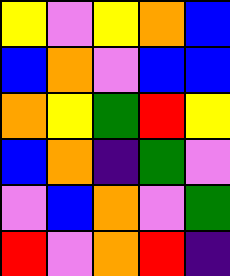[["yellow", "violet", "yellow", "orange", "blue"], ["blue", "orange", "violet", "blue", "blue"], ["orange", "yellow", "green", "red", "yellow"], ["blue", "orange", "indigo", "green", "violet"], ["violet", "blue", "orange", "violet", "green"], ["red", "violet", "orange", "red", "indigo"]]